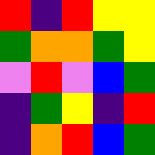[["red", "indigo", "red", "yellow", "yellow"], ["green", "orange", "orange", "green", "yellow"], ["violet", "red", "violet", "blue", "green"], ["indigo", "green", "yellow", "indigo", "red"], ["indigo", "orange", "red", "blue", "green"]]